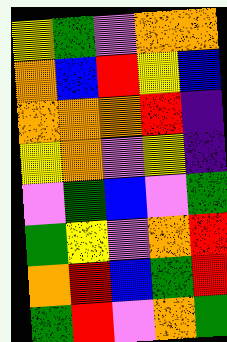[["yellow", "green", "violet", "orange", "orange"], ["orange", "blue", "red", "yellow", "blue"], ["orange", "orange", "orange", "red", "indigo"], ["yellow", "orange", "violet", "yellow", "indigo"], ["violet", "green", "blue", "violet", "green"], ["green", "yellow", "violet", "orange", "red"], ["orange", "red", "blue", "green", "red"], ["green", "red", "violet", "orange", "green"]]